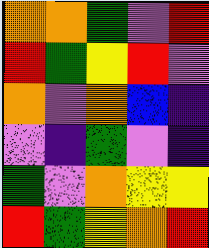[["orange", "orange", "green", "violet", "red"], ["red", "green", "yellow", "red", "violet"], ["orange", "violet", "orange", "blue", "indigo"], ["violet", "indigo", "green", "violet", "indigo"], ["green", "violet", "orange", "yellow", "yellow"], ["red", "green", "yellow", "orange", "red"]]